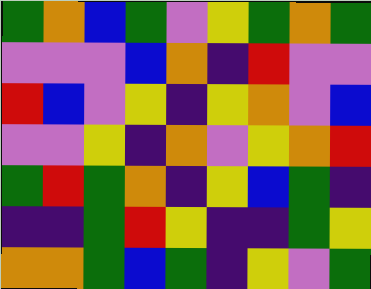[["green", "orange", "blue", "green", "violet", "yellow", "green", "orange", "green"], ["violet", "violet", "violet", "blue", "orange", "indigo", "red", "violet", "violet"], ["red", "blue", "violet", "yellow", "indigo", "yellow", "orange", "violet", "blue"], ["violet", "violet", "yellow", "indigo", "orange", "violet", "yellow", "orange", "red"], ["green", "red", "green", "orange", "indigo", "yellow", "blue", "green", "indigo"], ["indigo", "indigo", "green", "red", "yellow", "indigo", "indigo", "green", "yellow"], ["orange", "orange", "green", "blue", "green", "indigo", "yellow", "violet", "green"]]